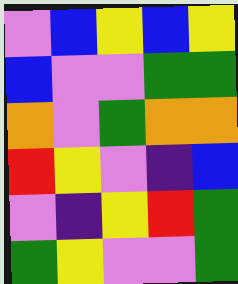[["violet", "blue", "yellow", "blue", "yellow"], ["blue", "violet", "violet", "green", "green"], ["orange", "violet", "green", "orange", "orange"], ["red", "yellow", "violet", "indigo", "blue"], ["violet", "indigo", "yellow", "red", "green"], ["green", "yellow", "violet", "violet", "green"]]